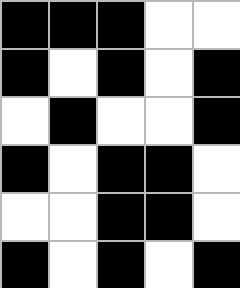[["black", "black", "black", "white", "white"], ["black", "white", "black", "white", "black"], ["white", "black", "white", "white", "black"], ["black", "white", "black", "black", "white"], ["white", "white", "black", "black", "white"], ["black", "white", "black", "white", "black"]]